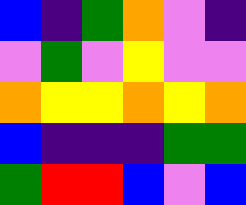[["blue", "indigo", "green", "orange", "violet", "indigo"], ["violet", "green", "violet", "yellow", "violet", "violet"], ["orange", "yellow", "yellow", "orange", "yellow", "orange"], ["blue", "indigo", "indigo", "indigo", "green", "green"], ["green", "red", "red", "blue", "violet", "blue"]]